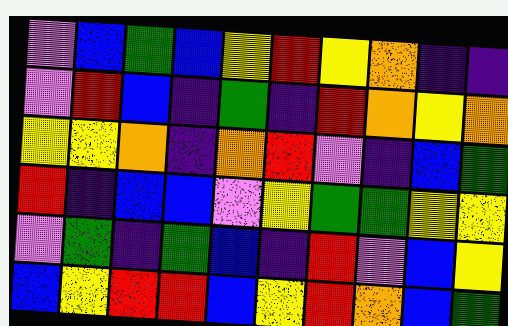[["violet", "blue", "green", "blue", "yellow", "red", "yellow", "orange", "indigo", "indigo"], ["violet", "red", "blue", "indigo", "green", "indigo", "red", "orange", "yellow", "orange"], ["yellow", "yellow", "orange", "indigo", "orange", "red", "violet", "indigo", "blue", "green"], ["red", "indigo", "blue", "blue", "violet", "yellow", "green", "green", "yellow", "yellow"], ["violet", "green", "indigo", "green", "blue", "indigo", "red", "violet", "blue", "yellow"], ["blue", "yellow", "red", "red", "blue", "yellow", "red", "orange", "blue", "green"]]